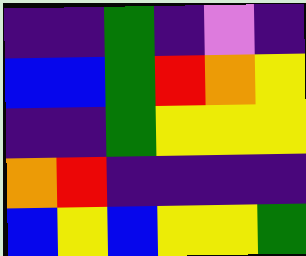[["indigo", "indigo", "green", "indigo", "violet", "indigo"], ["blue", "blue", "green", "red", "orange", "yellow"], ["indigo", "indigo", "green", "yellow", "yellow", "yellow"], ["orange", "red", "indigo", "indigo", "indigo", "indigo"], ["blue", "yellow", "blue", "yellow", "yellow", "green"]]